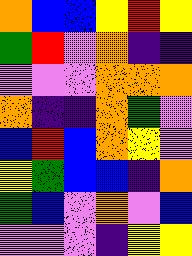[["orange", "blue", "blue", "yellow", "red", "yellow"], ["green", "red", "violet", "orange", "indigo", "indigo"], ["violet", "violet", "violet", "orange", "orange", "orange"], ["orange", "indigo", "indigo", "orange", "green", "violet"], ["blue", "red", "blue", "orange", "yellow", "violet"], ["yellow", "green", "blue", "blue", "indigo", "orange"], ["green", "blue", "violet", "orange", "violet", "blue"], ["violet", "violet", "violet", "indigo", "yellow", "yellow"]]